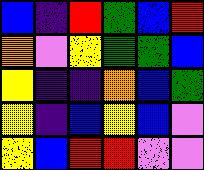[["blue", "indigo", "red", "green", "blue", "red"], ["orange", "violet", "yellow", "green", "green", "blue"], ["yellow", "indigo", "indigo", "orange", "blue", "green"], ["yellow", "indigo", "blue", "yellow", "blue", "violet"], ["yellow", "blue", "red", "red", "violet", "violet"]]